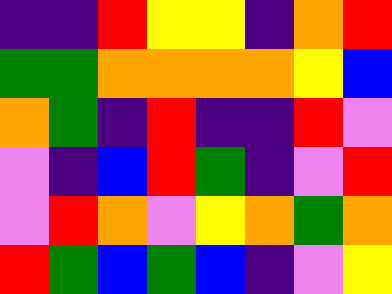[["indigo", "indigo", "red", "yellow", "yellow", "indigo", "orange", "red"], ["green", "green", "orange", "orange", "orange", "orange", "yellow", "blue"], ["orange", "green", "indigo", "red", "indigo", "indigo", "red", "violet"], ["violet", "indigo", "blue", "red", "green", "indigo", "violet", "red"], ["violet", "red", "orange", "violet", "yellow", "orange", "green", "orange"], ["red", "green", "blue", "green", "blue", "indigo", "violet", "yellow"]]